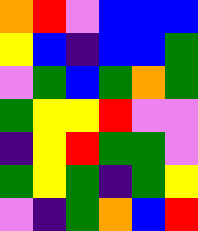[["orange", "red", "violet", "blue", "blue", "blue"], ["yellow", "blue", "indigo", "blue", "blue", "green"], ["violet", "green", "blue", "green", "orange", "green"], ["green", "yellow", "yellow", "red", "violet", "violet"], ["indigo", "yellow", "red", "green", "green", "violet"], ["green", "yellow", "green", "indigo", "green", "yellow"], ["violet", "indigo", "green", "orange", "blue", "red"]]